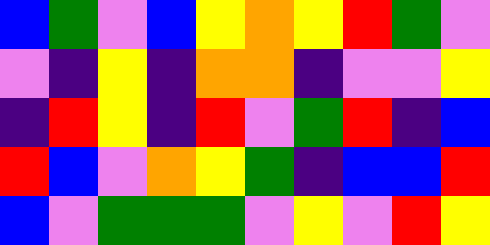[["blue", "green", "violet", "blue", "yellow", "orange", "yellow", "red", "green", "violet"], ["violet", "indigo", "yellow", "indigo", "orange", "orange", "indigo", "violet", "violet", "yellow"], ["indigo", "red", "yellow", "indigo", "red", "violet", "green", "red", "indigo", "blue"], ["red", "blue", "violet", "orange", "yellow", "green", "indigo", "blue", "blue", "red"], ["blue", "violet", "green", "green", "green", "violet", "yellow", "violet", "red", "yellow"]]